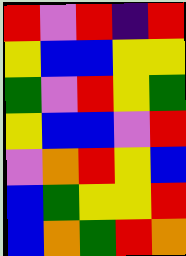[["red", "violet", "red", "indigo", "red"], ["yellow", "blue", "blue", "yellow", "yellow"], ["green", "violet", "red", "yellow", "green"], ["yellow", "blue", "blue", "violet", "red"], ["violet", "orange", "red", "yellow", "blue"], ["blue", "green", "yellow", "yellow", "red"], ["blue", "orange", "green", "red", "orange"]]